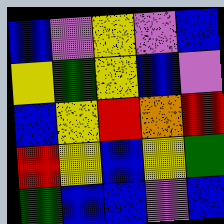[["blue", "violet", "yellow", "violet", "blue"], ["yellow", "green", "yellow", "blue", "violet"], ["blue", "yellow", "red", "orange", "red"], ["red", "yellow", "blue", "yellow", "green"], ["green", "blue", "blue", "violet", "blue"]]